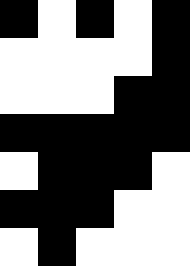[["black", "white", "black", "white", "black"], ["white", "white", "white", "white", "black"], ["white", "white", "white", "black", "black"], ["black", "black", "black", "black", "black"], ["white", "black", "black", "black", "white"], ["black", "black", "black", "white", "white"], ["white", "black", "white", "white", "white"]]